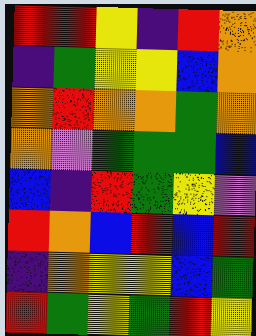[["red", "red", "yellow", "indigo", "red", "orange"], ["indigo", "green", "yellow", "yellow", "blue", "orange"], ["orange", "red", "orange", "orange", "green", "orange"], ["orange", "violet", "green", "green", "green", "blue"], ["blue", "indigo", "red", "green", "yellow", "violet"], ["red", "orange", "blue", "red", "blue", "red"], ["indigo", "orange", "yellow", "yellow", "blue", "green"], ["red", "green", "yellow", "green", "red", "yellow"]]